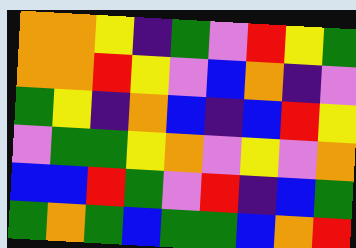[["orange", "orange", "yellow", "indigo", "green", "violet", "red", "yellow", "green"], ["orange", "orange", "red", "yellow", "violet", "blue", "orange", "indigo", "violet"], ["green", "yellow", "indigo", "orange", "blue", "indigo", "blue", "red", "yellow"], ["violet", "green", "green", "yellow", "orange", "violet", "yellow", "violet", "orange"], ["blue", "blue", "red", "green", "violet", "red", "indigo", "blue", "green"], ["green", "orange", "green", "blue", "green", "green", "blue", "orange", "red"]]